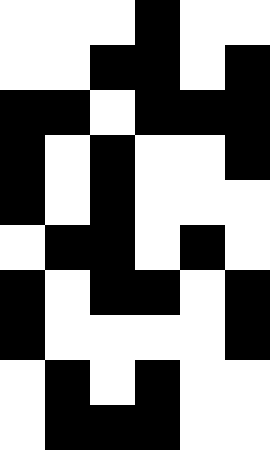[["white", "white", "white", "black", "white", "white"], ["white", "white", "black", "black", "white", "black"], ["black", "black", "white", "black", "black", "black"], ["black", "white", "black", "white", "white", "black"], ["black", "white", "black", "white", "white", "white"], ["white", "black", "black", "white", "black", "white"], ["black", "white", "black", "black", "white", "black"], ["black", "white", "white", "white", "white", "black"], ["white", "black", "white", "black", "white", "white"], ["white", "black", "black", "black", "white", "white"]]